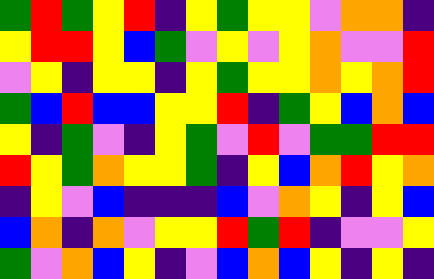[["green", "red", "green", "yellow", "red", "indigo", "yellow", "green", "yellow", "yellow", "violet", "orange", "orange", "indigo"], ["yellow", "red", "red", "yellow", "blue", "green", "violet", "yellow", "violet", "yellow", "orange", "violet", "violet", "red"], ["violet", "yellow", "indigo", "yellow", "yellow", "indigo", "yellow", "green", "yellow", "yellow", "orange", "yellow", "orange", "red"], ["green", "blue", "red", "blue", "blue", "yellow", "yellow", "red", "indigo", "green", "yellow", "blue", "orange", "blue"], ["yellow", "indigo", "green", "violet", "indigo", "yellow", "green", "violet", "red", "violet", "green", "green", "red", "red"], ["red", "yellow", "green", "orange", "yellow", "yellow", "green", "indigo", "yellow", "blue", "orange", "red", "yellow", "orange"], ["indigo", "yellow", "violet", "blue", "indigo", "indigo", "indigo", "blue", "violet", "orange", "yellow", "indigo", "yellow", "blue"], ["blue", "orange", "indigo", "orange", "violet", "yellow", "yellow", "red", "green", "red", "indigo", "violet", "violet", "yellow"], ["green", "violet", "orange", "blue", "yellow", "indigo", "violet", "blue", "orange", "blue", "yellow", "indigo", "yellow", "indigo"]]